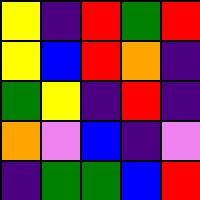[["yellow", "indigo", "red", "green", "red"], ["yellow", "blue", "red", "orange", "indigo"], ["green", "yellow", "indigo", "red", "indigo"], ["orange", "violet", "blue", "indigo", "violet"], ["indigo", "green", "green", "blue", "red"]]